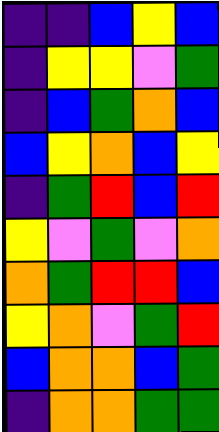[["indigo", "indigo", "blue", "yellow", "blue"], ["indigo", "yellow", "yellow", "violet", "green"], ["indigo", "blue", "green", "orange", "blue"], ["blue", "yellow", "orange", "blue", "yellow"], ["indigo", "green", "red", "blue", "red"], ["yellow", "violet", "green", "violet", "orange"], ["orange", "green", "red", "red", "blue"], ["yellow", "orange", "violet", "green", "red"], ["blue", "orange", "orange", "blue", "green"], ["indigo", "orange", "orange", "green", "green"]]